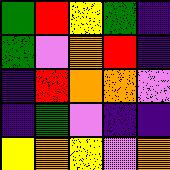[["green", "red", "yellow", "green", "indigo"], ["green", "violet", "orange", "red", "indigo"], ["indigo", "red", "orange", "orange", "violet"], ["indigo", "green", "violet", "indigo", "indigo"], ["yellow", "orange", "yellow", "violet", "orange"]]